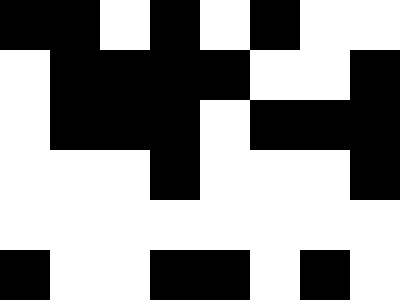[["black", "black", "white", "black", "white", "black", "white", "white"], ["white", "black", "black", "black", "black", "white", "white", "black"], ["white", "black", "black", "black", "white", "black", "black", "black"], ["white", "white", "white", "black", "white", "white", "white", "black"], ["white", "white", "white", "white", "white", "white", "white", "white"], ["black", "white", "white", "black", "black", "white", "black", "white"]]